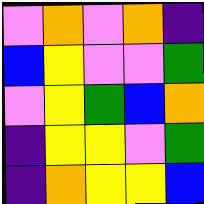[["violet", "orange", "violet", "orange", "indigo"], ["blue", "yellow", "violet", "violet", "green"], ["violet", "yellow", "green", "blue", "orange"], ["indigo", "yellow", "yellow", "violet", "green"], ["indigo", "orange", "yellow", "yellow", "blue"]]